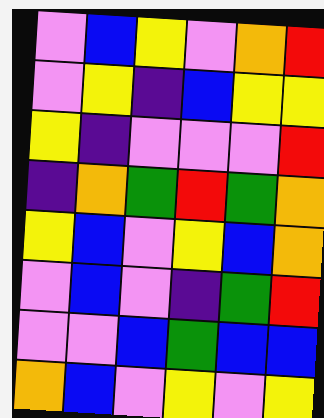[["violet", "blue", "yellow", "violet", "orange", "red"], ["violet", "yellow", "indigo", "blue", "yellow", "yellow"], ["yellow", "indigo", "violet", "violet", "violet", "red"], ["indigo", "orange", "green", "red", "green", "orange"], ["yellow", "blue", "violet", "yellow", "blue", "orange"], ["violet", "blue", "violet", "indigo", "green", "red"], ["violet", "violet", "blue", "green", "blue", "blue"], ["orange", "blue", "violet", "yellow", "violet", "yellow"]]